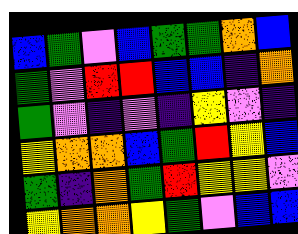[["blue", "green", "violet", "blue", "green", "green", "orange", "blue"], ["green", "violet", "red", "red", "blue", "blue", "indigo", "orange"], ["green", "violet", "indigo", "violet", "indigo", "yellow", "violet", "indigo"], ["yellow", "orange", "orange", "blue", "green", "red", "yellow", "blue"], ["green", "indigo", "orange", "green", "red", "yellow", "yellow", "violet"], ["yellow", "orange", "orange", "yellow", "green", "violet", "blue", "blue"]]